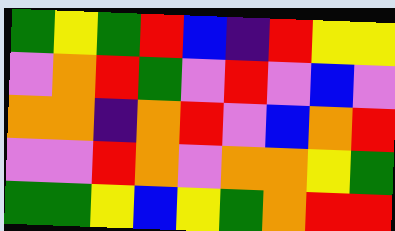[["green", "yellow", "green", "red", "blue", "indigo", "red", "yellow", "yellow"], ["violet", "orange", "red", "green", "violet", "red", "violet", "blue", "violet"], ["orange", "orange", "indigo", "orange", "red", "violet", "blue", "orange", "red"], ["violet", "violet", "red", "orange", "violet", "orange", "orange", "yellow", "green"], ["green", "green", "yellow", "blue", "yellow", "green", "orange", "red", "red"]]